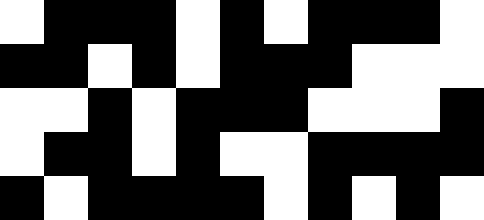[["white", "black", "black", "black", "white", "black", "white", "black", "black", "black", "white"], ["black", "black", "white", "black", "white", "black", "black", "black", "white", "white", "white"], ["white", "white", "black", "white", "black", "black", "black", "white", "white", "white", "black"], ["white", "black", "black", "white", "black", "white", "white", "black", "black", "black", "black"], ["black", "white", "black", "black", "black", "black", "white", "black", "white", "black", "white"]]